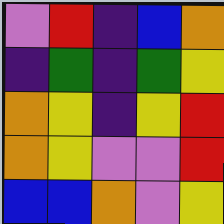[["violet", "red", "indigo", "blue", "orange"], ["indigo", "green", "indigo", "green", "yellow"], ["orange", "yellow", "indigo", "yellow", "red"], ["orange", "yellow", "violet", "violet", "red"], ["blue", "blue", "orange", "violet", "yellow"]]